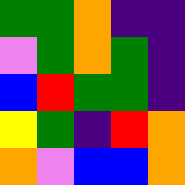[["green", "green", "orange", "indigo", "indigo"], ["violet", "green", "orange", "green", "indigo"], ["blue", "red", "green", "green", "indigo"], ["yellow", "green", "indigo", "red", "orange"], ["orange", "violet", "blue", "blue", "orange"]]